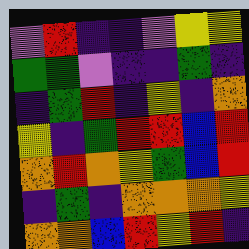[["violet", "red", "indigo", "indigo", "violet", "yellow", "yellow"], ["green", "green", "violet", "indigo", "indigo", "green", "indigo"], ["indigo", "green", "red", "indigo", "yellow", "indigo", "orange"], ["yellow", "indigo", "green", "red", "red", "blue", "red"], ["orange", "red", "orange", "yellow", "green", "blue", "red"], ["indigo", "green", "indigo", "orange", "orange", "orange", "yellow"], ["orange", "orange", "blue", "red", "yellow", "red", "indigo"]]